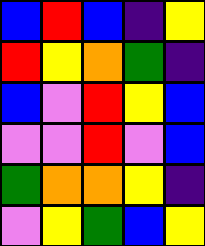[["blue", "red", "blue", "indigo", "yellow"], ["red", "yellow", "orange", "green", "indigo"], ["blue", "violet", "red", "yellow", "blue"], ["violet", "violet", "red", "violet", "blue"], ["green", "orange", "orange", "yellow", "indigo"], ["violet", "yellow", "green", "blue", "yellow"]]